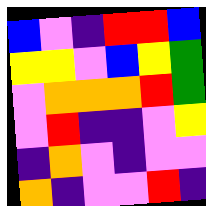[["blue", "violet", "indigo", "red", "red", "blue"], ["yellow", "yellow", "violet", "blue", "yellow", "green"], ["violet", "orange", "orange", "orange", "red", "green"], ["violet", "red", "indigo", "indigo", "violet", "yellow"], ["indigo", "orange", "violet", "indigo", "violet", "violet"], ["orange", "indigo", "violet", "violet", "red", "indigo"]]